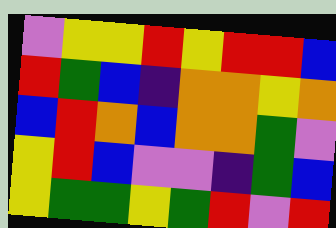[["violet", "yellow", "yellow", "red", "yellow", "red", "red", "blue"], ["red", "green", "blue", "indigo", "orange", "orange", "yellow", "orange"], ["blue", "red", "orange", "blue", "orange", "orange", "green", "violet"], ["yellow", "red", "blue", "violet", "violet", "indigo", "green", "blue"], ["yellow", "green", "green", "yellow", "green", "red", "violet", "red"]]